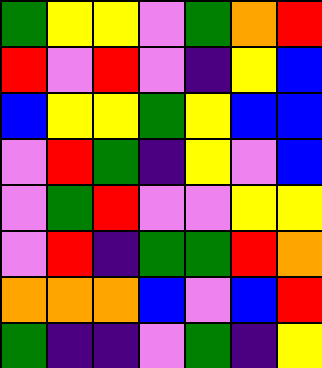[["green", "yellow", "yellow", "violet", "green", "orange", "red"], ["red", "violet", "red", "violet", "indigo", "yellow", "blue"], ["blue", "yellow", "yellow", "green", "yellow", "blue", "blue"], ["violet", "red", "green", "indigo", "yellow", "violet", "blue"], ["violet", "green", "red", "violet", "violet", "yellow", "yellow"], ["violet", "red", "indigo", "green", "green", "red", "orange"], ["orange", "orange", "orange", "blue", "violet", "blue", "red"], ["green", "indigo", "indigo", "violet", "green", "indigo", "yellow"]]